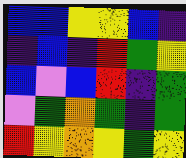[["blue", "blue", "yellow", "yellow", "blue", "indigo"], ["indigo", "blue", "indigo", "red", "green", "yellow"], ["blue", "violet", "blue", "red", "indigo", "green"], ["violet", "green", "orange", "green", "indigo", "green"], ["red", "yellow", "orange", "yellow", "green", "yellow"]]